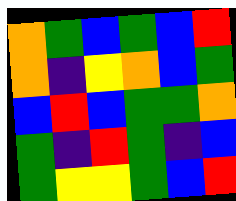[["orange", "green", "blue", "green", "blue", "red"], ["orange", "indigo", "yellow", "orange", "blue", "green"], ["blue", "red", "blue", "green", "green", "orange"], ["green", "indigo", "red", "green", "indigo", "blue"], ["green", "yellow", "yellow", "green", "blue", "red"]]